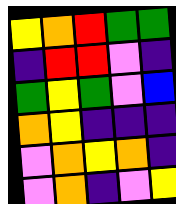[["yellow", "orange", "red", "green", "green"], ["indigo", "red", "red", "violet", "indigo"], ["green", "yellow", "green", "violet", "blue"], ["orange", "yellow", "indigo", "indigo", "indigo"], ["violet", "orange", "yellow", "orange", "indigo"], ["violet", "orange", "indigo", "violet", "yellow"]]